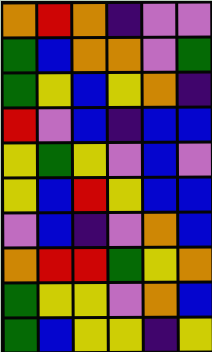[["orange", "red", "orange", "indigo", "violet", "violet"], ["green", "blue", "orange", "orange", "violet", "green"], ["green", "yellow", "blue", "yellow", "orange", "indigo"], ["red", "violet", "blue", "indigo", "blue", "blue"], ["yellow", "green", "yellow", "violet", "blue", "violet"], ["yellow", "blue", "red", "yellow", "blue", "blue"], ["violet", "blue", "indigo", "violet", "orange", "blue"], ["orange", "red", "red", "green", "yellow", "orange"], ["green", "yellow", "yellow", "violet", "orange", "blue"], ["green", "blue", "yellow", "yellow", "indigo", "yellow"]]